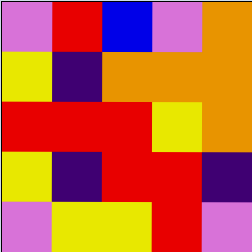[["violet", "red", "blue", "violet", "orange"], ["yellow", "indigo", "orange", "orange", "orange"], ["red", "red", "red", "yellow", "orange"], ["yellow", "indigo", "red", "red", "indigo"], ["violet", "yellow", "yellow", "red", "violet"]]